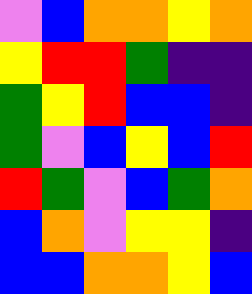[["violet", "blue", "orange", "orange", "yellow", "orange"], ["yellow", "red", "red", "green", "indigo", "indigo"], ["green", "yellow", "red", "blue", "blue", "indigo"], ["green", "violet", "blue", "yellow", "blue", "red"], ["red", "green", "violet", "blue", "green", "orange"], ["blue", "orange", "violet", "yellow", "yellow", "indigo"], ["blue", "blue", "orange", "orange", "yellow", "blue"]]